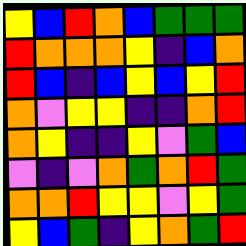[["yellow", "blue", "red", "orange", "blue", "green", "green", "green"], ["red", "orange", "orange", "orange", "yellow", "indigo", "blue", "orange"], ["red", "blue", "indigo", "blue", "yellow", "blue", "yellow", "red"], ["orange", "violet", "yellow", "yellow", "indigo", "indigo", "orange", "red"], ["orange", "yellow", "indigo", "indigo", "yellow", "violet", "green", "blue"], ["violet", "indigo", "violet", "orange", "green", "orange", "red", "green"], ["orange", "orange", "red", "yellow", "yellow", "violet", "yellow", "green"], ["yellow", "blue", "green", "indigo", "yellow", "orange", "green", "red"]]